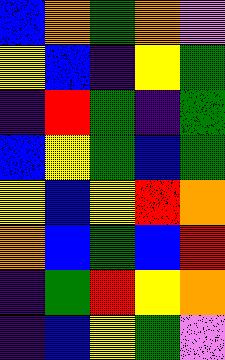[["blue", "orange", "green", "orange", "violet"], ["yellow", "blue", "indigo", "yellow", "green"], ["indigo", "red", "green", "indigo", "green"], ["blue", "yellow", "green", "blue", "green"], ["yellow", "blue", "yellow", "red", "orange"], ["orange", "blue", "green", "blue", "red"], ["indigo", "green", "red", "yellow", "orange"], ["indigo", "blue", "yellow", "green", "violet"]]